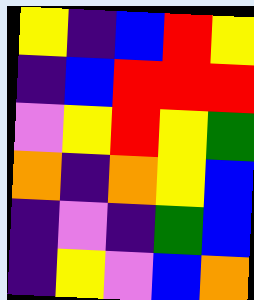[["yellow", "indigo", "blue", "red", "yellow"], ["indigo", "blue", "red", "red", "red"], ["violet", "yellow", "red", "yellow", "green"], ["orange", "indigo", "orange", "yellow", "blue"], ["indigo", "violet", "indigo", "green", "blue"], ["indigo", "yellow", "violet", "blue", "orange"]]